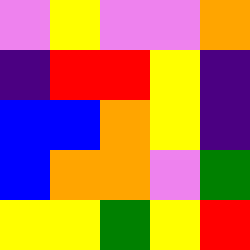[["violet", "yellow", "violet", "violet", "orange"], ["indigo", "red", "red", "yellow", "indigo"], ["blue", "blue", "orange", "yellow", "indigo"], ["blue", "orange", "orange", "violet", "green"], ["yellow", "yellow", "green", "yellow", "red"]]